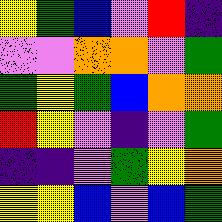[["yellow", "green", "blue", "violet", "red", "indigo"], ["violet", "violet", "orange", "orange", "violet", "green"], ["green", "yellow", "green", "blue", "orange", "orange"], ["red", "yellow", "violet", "indigo", "violet", "green"], ["indigo", "indigo", "violet", "green", "yellow", "orange"], ["yellow", "yellow", "blue", "violet", "blue", "green"]]